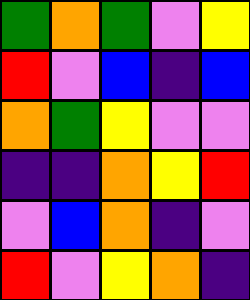[["green", "orange", "green", "violet", "yellow"], ["red", "violet", "blue", "indigo", "blue"], ["orange", "green", "yellow", "violet", "violet"], ["indigo", "indigo", "orange", "yellow", "red"], ["violet", "blue", "orange", "indigo", "violet"], ["red", "violet", "yellow", "orange", "indigo"]]